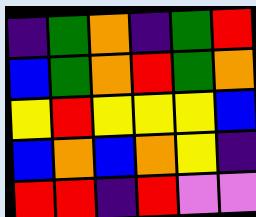[["indigo", "green", "orange", "indigo", "green", "red"], ["blue", "green", "orange", "red", "green", "orange"], ["yellow", "red", "yellow", "yellow", "yellow", "blue"], ["blue", "orange", "blue", "orange", "yellow", "indigo"], ["red", "red", "indigo", "red", "violet", "violet"]]